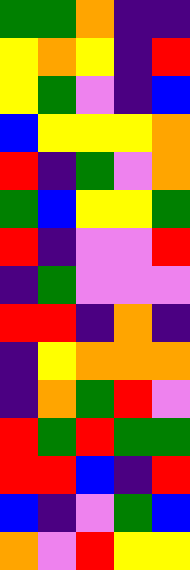[["green", "green", "orange", "indigo", "indigo"], ["yellow", "orange", "yellow", "indigo", "red"], ["yellow", "green", "violet", "indigo", "blue"], ["blue", "yellow", "yellow", "yellow", "orange"], ["red", "indigo", "green", "violet", "orange"], ["green", "blue", "yellow", "yellow", "green"], ["red", "indigo", "violet", "violet", "red"], ["indigo", "green", "violet", "violet", "violet"], ["red", "red", "indigo", "orange", "indigo"], ["indigo", "yellow", "orange", "orange", "orange"], ["indigo", "orange", "green", "red", "violet"], ["red", "green", "red", "green", "green"], ["red", "red", "blue", "indigo", "red"], ["blue", "indigo", "violet", "green", "blue"], ["orange", "violet", "red", "yellow", "yellow"]]